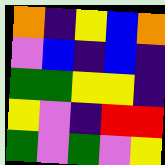[["orange", "indigo", "yellow", "blue", "orange"], ["violet", "blue", "indigo", "blue", "indigo"], ["green", "green", "yellow", "yellow", "indigo"], ["yellow", "violet", "indigo", "red", "red"], ["green", "violet", "green", "violet", "yellow"]]